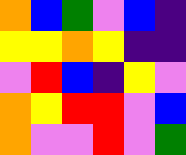[["orange", "blue", "green", "violet", "blue", "indigo"], ["yellow", "yellow", "orange", "yellow", "indigo", "indigo"], ["violet", "red", "blue", "indigo", "yellow", "violet"], ["orange", "yellow", "red", "red", "violet", "blue"], ["orange", "violet", "violet", "red", "violet", "green"]]